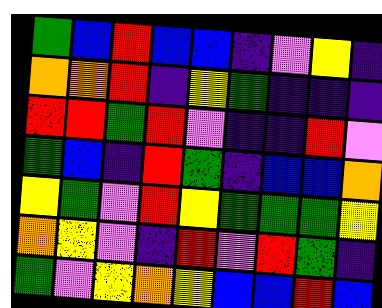[["green", "blue", "red", "blue", "blue", "indigo", "violet", "yellow", "indigo"], ["orange", "orange", "red", "indigo", "yellow", "green", "indigo", "indigo", "indigo"], ["red", "red", "green", "red", "violet", "indigo", "indigo", "red", "violet"], ["green", "blue", "indigo", "red", "green", "indigo", "blue", "blue", "orange"], ["yellow", "green", "violet", "red", "yellow", "green", "green", "green", "yellow"], ["orange", "yellow", "violet", "indigo", "red", "violet", "red", "green", "indigo"], ["green", "violet", "yellow", "orange", "yellow", "blue", "blue", "red", "blue"]]